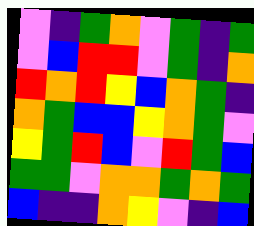[["violet", "indigo", "green", "orange", "violet", "green", "indigo", "green"], ["violet", "blue", "red", "red", "violet", "green", "indigo", "orange"], ["red", "orange", "red", "yellow", "blue", "orange", "green", "indigo"], ["orange", "green", "blue", "blue", "yellow", "orange", "green", "violet"], ["yellow", "green", "red", "blue", "violet", "red", "green", "blue"], ["green", "green", "violet", "orange", "orange", "green", "orange", "green"], ["blue", "indigo", "indigo", "orange", "yellow", "violet", "indigo", "blue"]]